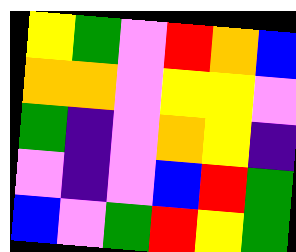[["yellow", "green", "violet", "red", "orange", "blue"], ["orange", "orange", "violet", "yellow", "yellow", "violet"], ["green", "indigo", "violet", "orange", "yellow", "indigo"], ["violet", "indigo", "violet", "blue", "red", "green"], ["blue", "violet", "green", "red", "yellow", "green"]]